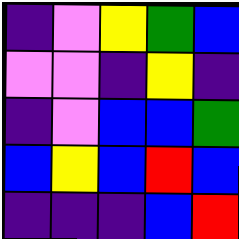[["indigo", "violet", "yellow", "green", "blue"], ["violet", "violet", "indigo", "yellow", "indigo"], ["indigo", "violet", "blue", "blue", "green"], ["blue", "yellow", "blue", "red", "blue"], ["indigo", "indigo", "indigo", "blue", "red"]]